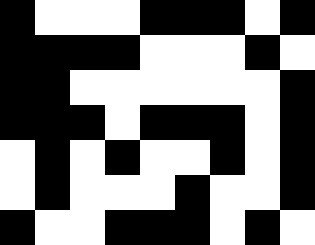[["black", "white", "white", "white", "black", "black", "black", "white", "black"], ["black", "black", "black", "black", "white", "white", "white", "black", "white"], ["black", "black", "white", "white", "white", "white", "white", "white", "black"], ["black", "black", "black", "white", "black", "black", "black", "white", "black"], ["white", "black", "white", "black", "white", "white", "black", "white", "black"], ["white", "black", "white", "white", "white", "black", "white", "white", "black"], ["black", "white", "white", "black", "black", "black", "white", "black", "white"]]